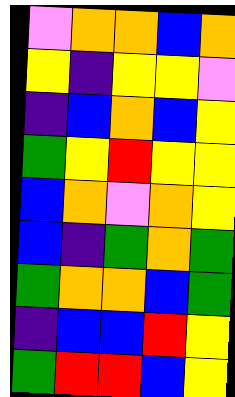[["violet", "orange", "orange", "blue", "orange"], ["yellow", "indigo", "yellow", "yellow", "violet"], ["indigo", "blue", "orange", "blue", "yellow"], ["green", "yellow", "red", "yellow", "yellow"], ["blue", "orange", "violet", "orange", "yellow"], ["blue", "indigo", "green", "orange", "green"], ["green", "orange", "orange", "blue", "green"], ["indigo", "blue", "blue", "red", "yellow"], ["green", "red", "red", "blue", "yellow"]]